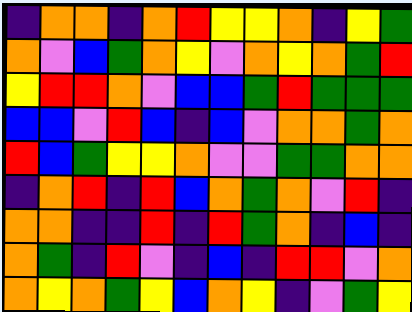[["indigo", "orange", "orange", "indigo", "orange", "red", "yellow", "yellow", "orange", "indigo", "yellow", "green"], ["orange", "violet", "blue", "green", "orange", "yellow", "violet", "orange", "yellow", "orange", "green", "red"], ["yellow", "red", "red", "orange", "violet", "blue", "blue", "green", "red", "green", "green", "green"], ["blue", "blue", "violet", "red", "blue", "indigo", "blue", "violet", "orange", "orange", "green", "orange"], ["red", "blue", "green", "yellow", "yellow", "orange", "violet", "violet", "green", "green", "orange", "orange"], ["indigo", "orange", "red", "indigo", "red", "blue", "orange", "green", "orange", "violet", "red", "indigo"], ["orange", "orange", "indigo", "indigo", "red", "indigo", "red", "green", "orange", "indigo", "blue", "indigo"], ["orange", "green", "indigo", "red", "violet", "indigo", "blue", "indigo", "red", "red", "violet", "orange"], ["orange", "yellow", "orange", "green", "yellow", "blue", "orange", "yellow", "indigo", "violet", "green", "yellow"]]